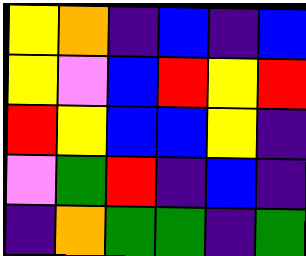[["yellow", "orange", "indigo", "blue", "indigo", "blue"], ["yellow", "violet", "blue", "red", "yellow", "red"], ["red", "yellow", "blue", "blue", "yellow", "indigo"], ["violet", "green", "red", "indigo", "blue", "indigo"], ["indigo", "orange", "green", "green", "indigo", "green"]]